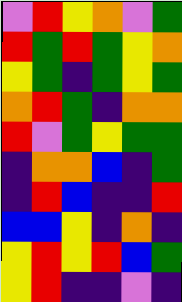[["violet", "red", "yellow", "orange", "violet", "green"], ["red", "green", "red", "green", "yellow", "orange"], ["yellow", "green", "indigo", "green", "yellow", "green"], ["orange", "red", "green", "indigo", "orange", "orange"], ["red", "violet", "green", "yellow", "green", "green"], ["indigo", "orange", "orange", "blue", "indigo", "green"], ["indigo", "red", "blue", "indigo", "indigo", "red"], ["blue", "blue", "yellow", "indigo", "orange", "indigo"], ["yellow", "red", "yellow", "red", "blue", "green"], ["yellow", "red", "indigo", "indigo", "violet", "indigo"]]